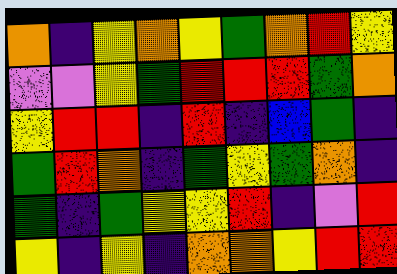[["orange", "indigo", "yellow", "orange", "yellow", "green", "orange", "red", "yellow"], ["violet", "violet", "yellow", "green", "red", "red", "red", "green", "orange"], ["yellow", "red", "red", "indigo", "red", "indigo", "blue", "green", "indigo"], ["green", "red", "orange", "indigo", "green", "yellow", "green", "orange", "indigo"], ["green", "indigo", "green", "yellow", "yellow", "red", "indigo", "violet", "red"], ["yellow", "indigo", "yellow", "indigo", "orange", "orange", "yellow", "red", "red"]]